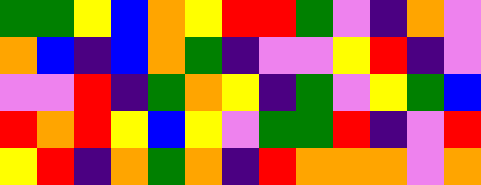[["green", "green", "yellow", "blue", "orange", "yellow", "red", "red", "green", "violet", "indigo", "orange", "violet"], ["orange", "blue", "indigo", "blue", "orange", "green", "indigo", "violet", "violet", "yellow", "red", "indigo", "violet"], ["violet", "violet", "red", "indigo", "green", "orange", "yellow", "indigo", "green", "violet", "yellow", "green", "blue"], ["red", "orange", "red", "yellow", "blue", "yellow", "violet", "green", "green", "red", "indigo", "violet", "red"], ["yellow", "red", "indigo", "orange", "green", "orange", "indigo", "red", "orange", "orange", "orange", "violet", "orange"]]